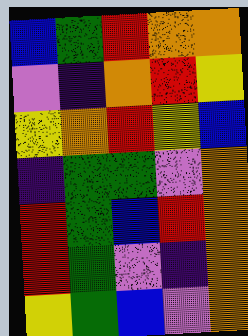[["blue", "green", "red", "orange", "orange"], ["violet", "indigo", "orange", "red", "yellow"], ["yellow", "orange", "red", "yellow", "blue"], ["indigo", "green", "green", "violet", "orange"], ["red", "green", "blue", "red", "orange"], ["red", "green", "violet", "indigo", "orange"], ["yellow", "green", "blue", "violet", "orange"]]